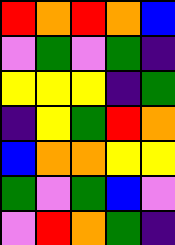[["red", "orange", "red", "orange", "blue"], ["violet", "green", "violet", "green", "indigo"], ["yellow", "yellow", "yellow", "indigo", "green"], ["indigo", "yellow", "green", "red", "orange"], ["blue", "orange", "orange", "yellow", "yellow"], ["green", "violet", "green", "blue", "violet"], ["violet", "red", "orange", "green", "indigo"]]